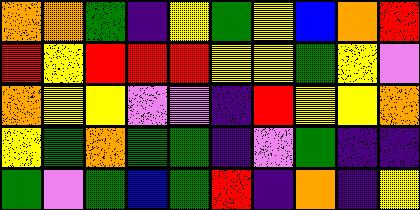[["orange", "orange", "green", "indigo", "yellow", "green", "yellow", "blue", "orange", "red"], ["red", "yellow", "red", "red", "red", "yellow", "yellow", "green", "yellow", "violet"], ["orange", "yellow", "yellow", "violet", "violet", "indigo", "red", "yellow", "yellow", "orange"], ["yellow", "green", "orange", "green", "green", "indigo", "violet", "green", "indigo", "indigo"], ["green", "violet", "green", "blue", "green", "red", "indigo", "orange", "indigo", "yellow"]]